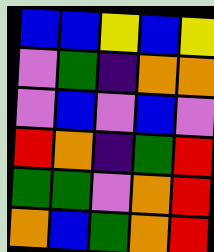[["blue", "blue", "yellow", "blue", "yellow"], ["violet", "green", "indigo", "orange", "orange"], ["violet", "blue", "violet", "blue", "violet"], ["red", "orange", "indigo", "green", "red"], ["green", "green", "violet", "orange", "red"], ["orange", "blue", "green", "orange", "red"]]